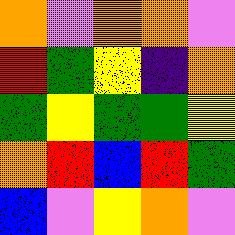[["orange", "violet", "orange", "orange", "violet"], ["red", "green", "yellow", "indigo", "orange"], ["green", "yellow", "green", "green", "yellow"], ["orange", "red", "blue", "red", "green"], ["blue", "violet", "yellow", "orange", "violet"]]